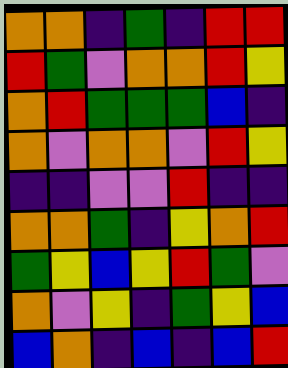[["orange", "orange", "indigo", "green", "indigo", "red", "red"], ["red", "green", "violet", "orange", "orange", "red", "yellow"], ["orange", "red", "green", "green", "green", "blue", "indigo"], ["orange", "violet", "orange", "orange", "violet", "red", "yellow"], ["indigo", "indigo", "violet", "violet", "red", "indigo", "indigo"], ["orange", "orange", "green", "indigo", "yellow", "orange", "red"], ["green", "yellow", "blue", "yellow", "red", "green", "violet"], ["orange", "violet", "yellow", "indigo", "green", "yellow", "blue"], ["blue", "orange", "indigo", "blue", "indigo", "blue", "red"]]